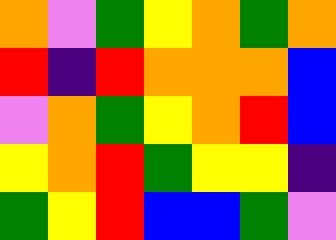[["orange", "violet", "green", "yellow", "orange", "green", "orange"], ["red", "indigo", "red", "orange", "orange", "orange", "blue"], ["violet", "orange", "green", "yellow", "orange", "red", "blue"], ["yellow", "orange", "red", "green", "yellow", "yellow", "indigo"], ["green", "yellow", "red", "blue", "blue", "green", "violet"]]